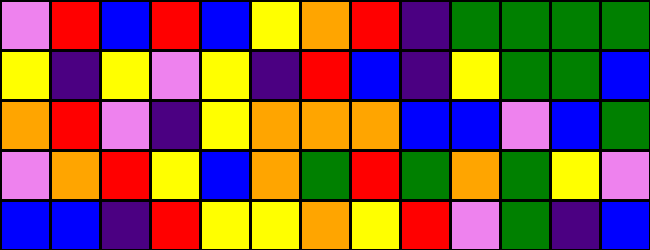[["violet", "red", "blue", "red", "blue", "yellow", "orange", "red", "indigo", "green", "green", "green", "green"], ["yellow", "indigo", "yellow", "violet", "yellow", "indigo", "red", "blue", "indigo", "yellow", "green", "green", "blue"], ["orange", "red", "violet", "indigo", "yellow", "orange", "orange", "orange", "blue", "blue", "violet", "blue", "green"], ["violet", "orange", "red", "yellow", "blue", "orange", "green", "red", "green", "orange", "green", "yellow", "violet"], ["blue", "blue", "indigo", "red", "yellow", "yellow", "orange", "yellow", "red", "violet", "green", "indigo", "blue"]]